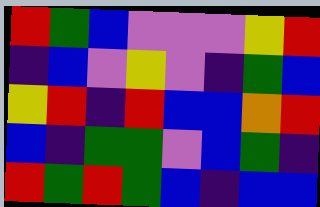[["red", "green", "blue", "violet", "violet", "violet", "yellow", "red"], ["indigo", "blue", "violet", "yellow", "violet", "indigo", "green", "blue"], ["yellow", "red", "indigo", "red", "blue", "blue", "orange", "red"], ["blue", "indigo", "green", "green", "violet", "blue", "green", "indigo"], ["red", "green", "red", "green", "blue", "indigo", "blue", "blue"]]